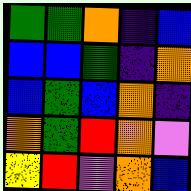[["green", "green", "orange", "indigo", "blue"], ["blue", "blue", "green", "indigo", "orange"], ["blue", "green", "blue", "orange", "indigo"], ["orange", "green", "red", "orange", "violet"], ["yellow", "red", "violet", "orange", "blue"]]